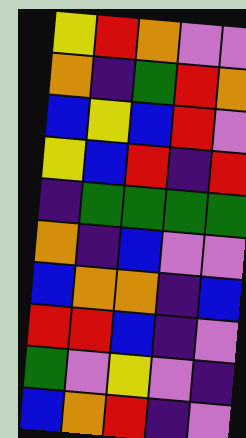[["yellow", "red", "orange", "violet", "violet"], ["orange", "indigo", "green", "red", "orange"], ["blue", "yellow", "blue", "red", "violet"], ["yellow", "blue", "red", "indigo", "red"], ["indigo", "green", "green", "green", "green"], ["orange", "indigo", "blue", "violet", "violet"], ["blue", "orange", "orange", "indigo", "blue"], ["red", "red", "blue", "indigo", "violet"], ["green", "violet", "yellow", "violet", "indigo"], ["blue", "orange", "red", "indigo", "violet"]]